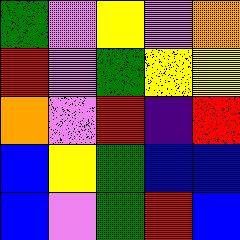[["green", "violet", "yellow", "violet", "orange"], ["red", "violet", "green", "yellow", "yellow"], ["orange", "violet", "red", "indigo", "red"], ["blue", "yellow", "green", "blue", "blue"], ["blue", "violet", "green", "red", "blue"]]